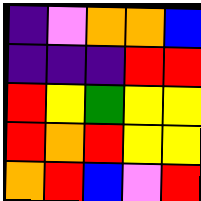[["indigo", "violet", "orange", "orange", "blue"], ["indigo", "indigo", "indigo", "red", "red"], ["red", "yellow", "green", "yellow", "yellow"], ["red", "orange", "red", "yellow", "yellow"], ["orange", "red", "blue", "violet", "red"]]